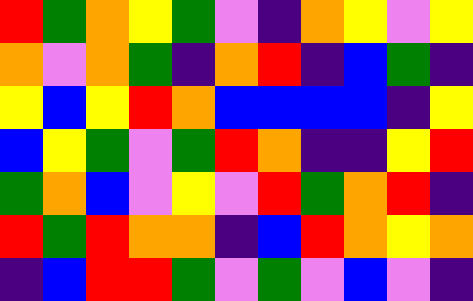[["red", "green", "orange", "yellow", "green", "violet", "indigo", "orange", "yellow", "violet", "yellow"], ["orange", "violet", "orange", "green", "indigo", "orange", "red", "indigo", "blue", "green", "indigo"], ["yellow", "blue", "yellow", "red", "orange", "blue", "blue", "blue", "blue", "indigo", "yellow"], ["blue", "yellow", "green", "violet", "green", "red", "orange", "indigo", "indigo", "yellow", "red"], ["green", "orange", "blue", "violet", "yellow", "violet", "red", "green", "orange", "red", "indigo"], ["red", "green", "red", "orange", "orange", "indigo", "blue", "red", "orange", "yellow", "orange"], ["indigo", "blue", "red", "red", "green", "violet", "green", "violet", "blue", "violet", "indigo"]]